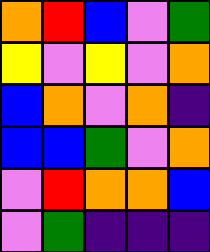[["orange", "red", "blue", "violet", "green"], ["yellow", "violet", "yellow", "violet", "orange"], ["blue", "orange", "violet", "orange", "indigo"], ["blue", "blue", "green", "violet", "orange"], ["violet", "red", "orange", "orange", "blue"], ["violet", "green", "indigo", "indigo", "indigo"]]